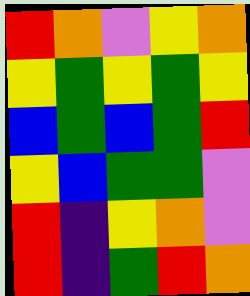[["red", "orange", "violet", "yellow", "orange"], ["yellow", "green", "yellow", "green", "yellow"], ["blue", "green", "blue", "green", "red"], ["yellow", "blue", "green", "green", "violet"], ["red", "indigo", "yellow", "orange", "violet"], ["red", "indigo", "green", "red", "orange"]]